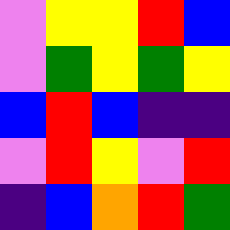[["violet", "yellow", "yellow", "red", "blue"], ["violet", "green", "yellow", "green", "yellow"], ["blue", "red", "blue", "indigo", "indigo"], ["violet", "red", "yellow", "violet", "red"], ["indigo", "blue", "orange", "red", "green"]]